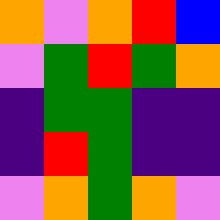[["orange", "violet", "orange", "red", "blue"], ["violet", "green", "red", "green", "orange"], ["indigo", "green", "green", "indigo", "indigo"], ["indigo", "red", "green", "indigo", "indigo"], ["violet", "orange", "green", "orange", "violet"]]